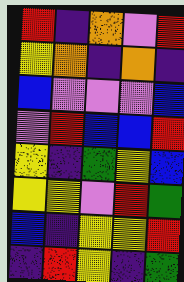[["red", "indigo", "orange", "violet", "red"], ["yellow", "orange", "indigo", "orange", "indigo"], ["blue", "violet", "violet", "violet", "blue"], ["violet", "red", "blue", "blue", "red"], ["yellow", "indigo", "green", "yellow", "blue"], ["yellow", "yellow", "violet", "red", "green"], ["blue", "indigo", "yellow", "yellow", "red"], ["indigo", "red", "yellow", "indigo", "green"]]